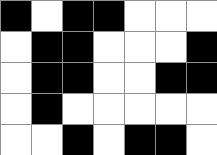[["black", "white", "black", "black", "white", "white", "white"], ["white", "black", "black", "white", "white", "white", "black"], ["white", "black", "black", "white", "white", "black", "black"], ["white", "black", "white", "white", "white", "white", "white"], ["white", "white", "black", "white", "black", "black", "white"]]